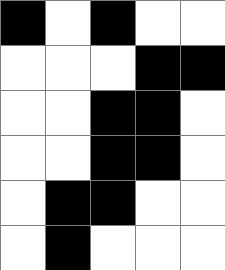[["black", "white", "black", "white", "white"], ["white", "white", "white", "black", "black"], ["white", "white", "black", "black", "white"], ["white", "white", "black", "black", "white"], ["white", "black", "black", "white", "white"], ["white", "black", "white", "white", "white"]]